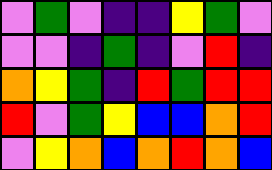[["violet", "green", "violet", "indigo", "indigo", "yellow", "green", "violet"], ["violet", "violet", "indigo", "green", "indigo", "violet", "red", "indigo"], ["orange", "yellow", "green", "indigo", "red", "green", "red", "red"], ["red", "violet", "green", "yellow", "blue", "blue", "orange", "red"], ["violet", "yellow", "orange", "blue", "orange", "red", "orange", "blue"]]